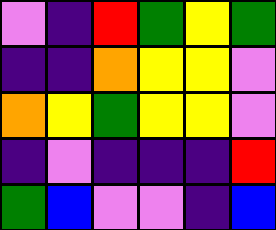[["violet", "indigo", "red", "green", "yellow", "green"], ["indigo", "indigo", "orange", "yellow", "yellow", "violet"], ["orange", "yellow", "green", "yellow", "yellow", "violet"], ["indigo", "violet", "indigo", "indigo", "indigo", "red"], ["green", "blue", "violet", "violet", "indigo", "blue"]]